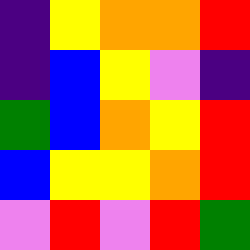[["indigo", "yellow", "orange", "orange", "red"], ["indigo", "blue", "yellow", "violet", "indigo"], ["green", "blue", "orange", "yellow", "red"], ["blue", "yellow", "yellow", "orange", "red"], ["violet", "red", "violet", "red", "green"]]